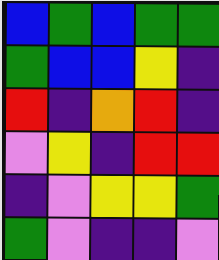[["blue", "green", "blue", "green", "green"], ["green", "blue", "blue", "yellow", "indigo"], ["red", "indigo", "orange", "red", "indigo"], ["violet", "yellow", "indigo", "red", "red"], ["indigo", "violet", "yellow", "yellow", "green"], ["green", "violet", "indigo", "indigo", "violet"]]